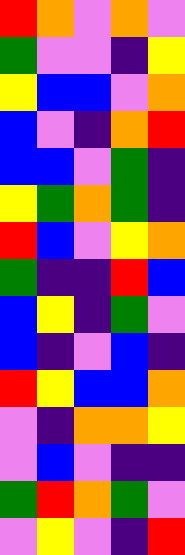[["red", "orange", "violet", "orange", "violet"], ["green", "violet", "violet", "indigo", "yellow"], ["yellow", "blue", "blue", "violet", "orange"], ["blue", "violet", "indigo", "orange", "red"], ["blue", "blue", "violet", "green", "indigo"], ["yellow", "green", "orange", "green", "indigo"], ["red", "blue", "violet", "yellow", "orange"], ["green", "indigo", "indigo", "red", "blue"], ["blue", "yellow", "indigo", "green", "violet"], ["blue", "indigo", "violet", "blue", "indigo"], ["red", "yellow", "blue", "blue", "orange"], ["violet", "indigo", "orange", "orange", "yellow"], ["violet", "blue", "violet", "indigo", "indigo"], ["green", "red", "orange", "green", "violet"], ["violet", "yellow", "violet", "indigo", "red"]]